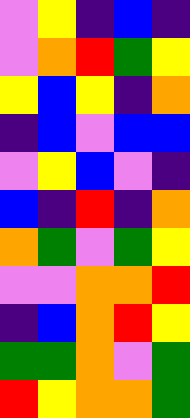[["violet", "yellow", "indigo", "blue", "indigo"], ["violet", "orange", "red", "green", "yellow"], ["yellow", "blue", "yellow", "indigo", "orange"], ["indigo", "blue", "violet", "blue", "blue"], ["violet", "yellow", "blue", "violet", "indigo"], ["blue", "indigo", "red", "indigo", "orange"], ["orange", "green", "violet", "green", "yellow"], ["violet", "violet", "orange", "orange", "red"], ["indigo", "blue", "orange", "red", "yellow"], ["green", "green", "orange", "violet", "green"], ["red", "yellow", "orange", "orange", "green"]]